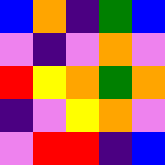[["blue", "orange", "indigo", "green", "blue"], ["violet", "indigo", "violet", "orange", "violet"], ["red", "yellow", "orange", "green", "orange"], ["indigo", "violet", "yellow", "orange", "violet"], ["violet", "red", "red", "indigo", "blue"]]